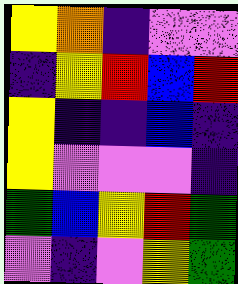[["yellow", "orange", "indigo", "violet", "violet"], ["indigo", "yellow", "red", "blue", "red"], ["yellow", "indigo", "indigo", "blue", "indigo"], ["yellow", "violet", "violet", "violet", "indigo"], ["green", "blue", "yellow", "red", "green"], ["violet", "indigo", "violet", "yellow", "green"]]